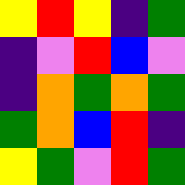[["yellow", "red", "yellow", "indigo", "green"], ["indigo", "violet", "red", "blue", "violet"], ["indigo", "orange", "green", "orange", "green"], ["green", "orange", "blue", "red", "indigo"], ["yellow", "green", "violet", "red", "green"]]